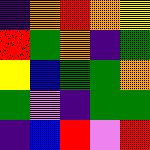[["indigo", "orange", "red", "orange", "yellow"], ["red", "green", "orange", "indigo", "green"], ["yellow", "blue", "green", "green", "orange"], ["green", "violet", "indigo", "green", "green"], ["indigo", "blue", "red", "violet", "red"]]